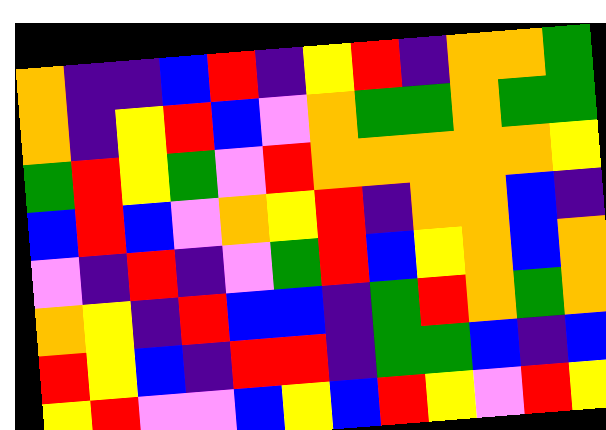[["orange", "indigo", "indigo", "blue", "red", "indigo", "yellow", "red", "indigo", "orange", "orange", "green"], ["orange", "indigo", "yellow", "red", "blue", "violet", "orange", "green", "green", "orange", "green", "green"], ["green", "red", "yellow", "green", "violet", "red", "orange", "orange", "orange", "orange", "orange", "yellow"], ["blue", "red", "blue", "violet", "orange", "yellow", "red", "indigo", "orange", "orange", "blue", "indigo"], ["violet", "indigo", "red", "indigo", "violet", "green", "red", "blue", "yellow", "orange", "blue", "orange"], ["orange", "yellow", "indigo", "red", "blue", "blue", "indigo", "green", "red", "orange", "green", "orange"], ["red", "yellow", "blue", "indigo", "red", "red", "indigo", "green", "green", "blue", "indigo", "blue"], ["yellow", "red", "violet", "violet", "blue", "yellow", "blue", "red", "yellow", "violet", "red", "yellow"]]